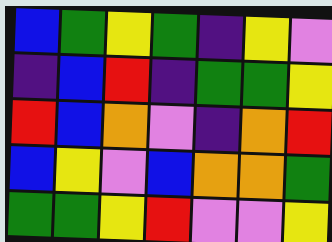[["blue", "green", "yellow", "green", "indigo", "yellow", "violet"], ["indigo", "blue", "red", "indigo", "green", "green", "yellow"], ["red", "blue", "orange", "violet", "indigo", "orange", "red"], ["blue", "yellow", "violet", "blue", "orange", "orange", "green"], ["green", "green", "yellow", "red", "violet", "violet", "yellow"]]